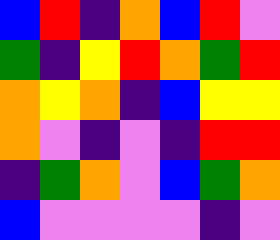[["blue", "red", "indigo", "orange", "blue", "red", "violet"], ["green", "indigo", "yellow", "red", "orange", "green", "red"], ["orange", "yellow", "orange", "indigo", "blue", "yellow", "yellow"], ["orange", "violet", "indigo", "violet", "indigo", "red", "red"], ["indigo", "green", "orange", "violet", "blue", "green", "orange"], ["blue", "violet", "violet", "violet", "violet", "indigo", "violet"]]